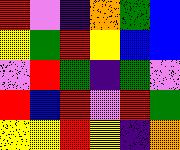[["red", "violet", "indigo", "orange", "green", "blue"], ["yellow", "green", "red", "yellow", "blue", "blue"], ["violet", "red", "green", "indigo", "green", "violet"], ["red", "blue", "red", "violet", "red", "green"], ["yellow", "yellow", "red", "yellow", "indigo", "orange"]]